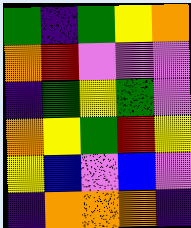[["green", "indigo", "green", "yellow", "orange"], ["orange", "red", "violet", "violet", "violet"], ["indigo", "green", "yellow", "green", "violet"], ["orange", "yellow", "green", "red", "yellow"], ["yellow", "blue", "violet", "blue", "violet"], ["indigo", "orange", "orange", "orange", "indigo"]]